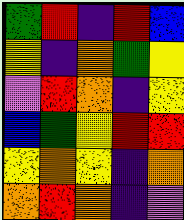[["green", "red", "indigo", "red", "blue"], ["yellow", "indigo", "orange", "green", "yellow"], ["violet", "red", "orange", "indigo", "yellow"], ["blue", "green", "yellow", "red", "red"], ["yellow", "orange", "yellow", "indigo", "orange"], ["orange", "red", "orange", "indigo", "violet"]]